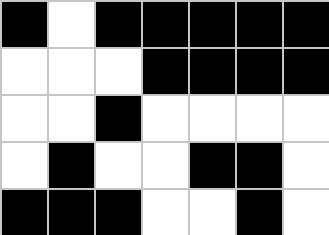[["black", "white", "black", "black", "black", "black", "black"], ["white", "white", "white", "black", "black", "black", "black"], ["white", "white", "black", "white", "white", "white", "white"], ["white", "black", "white", "white", "black", "black", "white"], ["black", "black", "black", "white", "white", "black", "white"]]